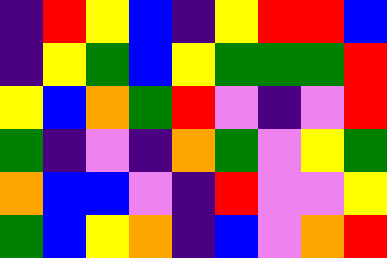[["indigo", "red", "yellow", "blue", "indigo", "yellow", "red", "red", "blue"], ["indigo", "yellow", "green", "blue", "yellow", "green", "green", "green", "red"], ["yellow", "blue", "orange", "green", "red", "violet", "indigo", "violet", "red"], ["green", "indigo", "violet", "indigo", "orange", "green", "violet", "yellow", "green"], ["orange", "blue", "blue", "violet", "indigo", "red", "violet", "violet", "yellow"], ["green", "blue", "yellow", "orange", "indigo", "blue", "violet", "orange", "red"]]